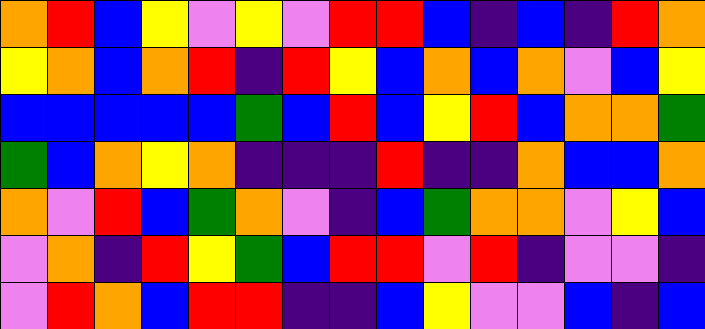[["orange", "red", "blue", "yellow", "violet", "yellow", "violet", "red", "red", "blue", "indigo", "blue", "indigo", "red", "orange"], ["yellow", "orange", "blue", "orange", "red", "indigo", "red", "yellow", "blue", "orange", "blue", "orange", "violet", "blue", "yellow"], ["blue", "blue", "blue", "blue", "blue", "green", "blue", "red", "blue", "yellow", "red", "blue", "orange", "orange", "green"], ["green", "blue", "orange", "yellow", "orange", "indigo", "indigo", "indigo", "red", "indigo", "indigo", "orange", "blue", "blue", "orange"], ["orange", "violet", "red", "blue", "green", "orange", "violet", "indigo", "blue", "green", "orange", "orange", "violet", "yellow", "blue"], ["violet", "orange", "indigo", "red", "yellow", "green", "blue", "red", "red", "violet", "red", "indigo", "violet", "violet", "indigo"], ["violet", "red", "orange", "blue", "red", "red", "indigo", "indigo", "blue", "yellow", "violet", "violet", "blue", "indigo", "blue"]]